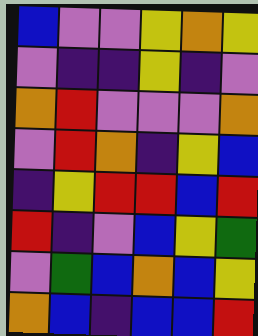[["blue", "violet", "violet", "yellow", "orange", "yellow"], ["violet", "indigo", "indigo", "yellow", "indigo", "violet"], ["orange", "red", "violet", "violet", "violet", "orange"], ["violet", "red", "orange", "indigo", "yellow", "blue"], ["indigo", "yellow", "red", "red", "blue", "red"], ["red", "indigo", "violet", "blue", "yellow", "green"], ["violet", "green", "blue", "orange", "blue", "yellow"], ["orange", "blue", "indigo", "blue", "blue", "red"]]